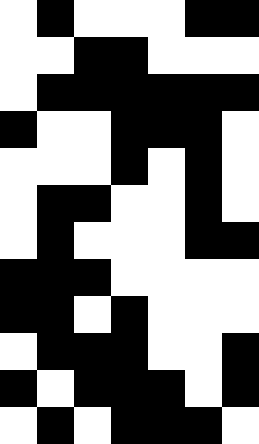[["white", "black", "white", "white", "white", "black", "black"], ["white", "white", "black", "black", "white", "white", "white"], ["white", "black", "black", "black", "black", "black", "black"], ["black", "white", "white", "black", "black", "black", "white"], ["white", "white", "white", "black", "white", "black", "white"], ["white", "black", "black", "white", "white", "black", "white"], ["white", "black", "white", "white", "white", "black", "black"], ["black", "black", "black", "white", "white", "white", "white"], ["black", "black", "white", "black", "white", "white", "white"], ["white", "black", "black", "black", "white", "white", "black"], ["black", "white", "black", "black", "black", "white", "black"], ["white", "black", "white", "black", "black", "black", "white"]]